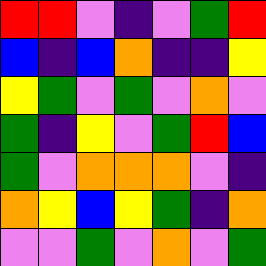[["red", "red", "violet", "indigo", "violet", "green", "red"], ["blue", "indigo", "blue", "orange", "indigo", "indigo", "yellow"], ["yellow", "green", "violet", "green", "violet", "orange", "violet"], ["green", "indigo", "yellow", "violet", "green", "red", "blue"], ["green", "violet", "orange", "orange", "orange", "violet", "indigo"], ["orange", "yellow", "blue", "yellow", "green", "indigo", "orange"], ["violet", "violet", "green", "violet", "orange", "violet", "green"]]